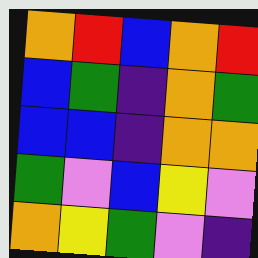[["orange", "red", "blue", "orange", "red"], ["blue", "green", "indigo", "orange", "green"], ["blue", "blue", "indigo", "orange", "orange"], ["green", "violet", "blue", "yellow", "violet"], ["orange", "yellow", "green", "violet", "indigo"]]